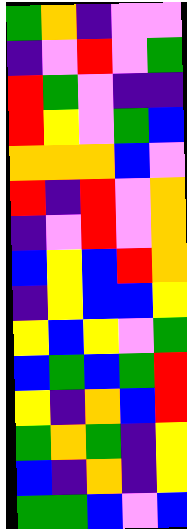[["green", "orange", "indigo", "violet", "violet"], ["indigo", "violet", "red", "violet", "green"], ["red", "green", "violet", "indigo", "indigo"], ["red", "yellow", "violet", "green", "blue"], ["orange", "orange", "orange", "blue", "violet"], ["red", "indigo", "red", "violet", "orange"], ["indigo", "violet", "red", "violet", "orange"], ["blue", "yellow", "blue", "red", "orange"], ["indigo", "yellow", "blue", "blue", "yellow"], ["yellow", "blue", "yellow", "violet", "green"], ["blue", "green", "blue", "green", "red"], ["yellow", "indigo", "orange", "blue", "red"], ["green", "orange", "green", "indigo", "yellow"], ["blue", "indigo", "orange", "indigo", "yellow"], ["green", "green", "blue", "violet", "blue"]]